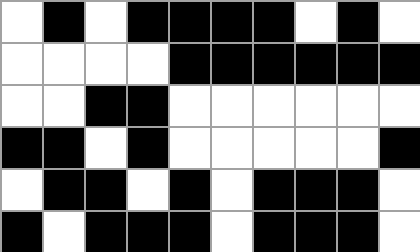[["white", "black", "white", "black", "black", "black", "black", "white", "black", "white"], ["white", "white", "white", "white", "black", "black", "black", "black", "black", "black"], ["white", "white", "black", "black", "white", "white", "white", "white", "white", "white"], ["black", "black", "white", "black", "white", "white", "white", "white", "white", "black"], ["white", "black", "black", "white", "black", "white", "black", "black", "black", "white"], ["black", "white", "black", "black", "black", "white", "black", "black", "black", "white"]]